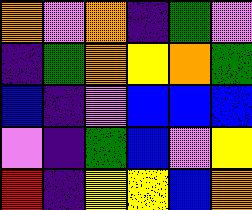[["orange", "violet", "orange", "indigo", "green", "violet"], ["indigo", "green", "orange", "yellow", "orange", "green"], ["blue", "indigo", "violet", "blue", "blue", "blue"], ["violet", "indigo", "green", "blue", "violet", "yellow"], ["red", "indigo", "yellow", "yellow", "blue", "orange"]]